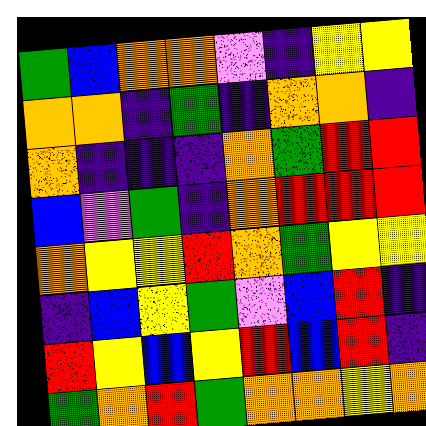[["green", "blue", "orange", "orange", "violet", "indigo", "yellow", "yellow"], ["orange", "orange", "indigo", "green", "indigo", "orange", "orange", "indigo"], ["orange", "indigo", "indigo", "indigo", "orange", "green", "red", "red"], ["blue", "violet", "green", "indigo", "orange", "red", "red", "red"], ["orange", "yellow", "yellow", "red", "orange", "green", "yellow", "yellow"], ["indigo", "blue", "yellow", "green", "violet", "blue", "red", "indigo"], ["red", "yellow", "blue", "yellow", "red", "blue", "red", "indigo"], ["green", "orange", "red", "green", "orange", "orange", "yellow", "orange"]]